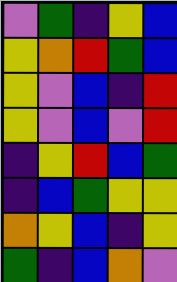[["violet", "green", "indigo", "yellow", "blue"], ["yellow", "orange", "red", "green", "blue"], ["yellow", "violet", "blue", "indigo", "red"], ["yellow", "violet", "blue", "violet", "red"], ["indigo", "yellow", "red", "blue", "green"], ["indigo", "blue", "green", "yellow", "yellow"], ["orange", "yellow", "blue", "indigo", "yellow"], ["green", "indigo", "blue", "orange", "violet"]]